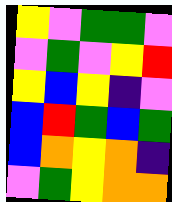[["yellow", "violet", "green", "green", "violet"], ["violet", "green", "violet", "yellow", "red"], ["yellow", "blue", "yellow", "indigo", "violet"], ["blue", "red", "green", "blue", "green"], ["blue", "orange", "yellow", "orange", "indigo"], ["violet", "green", "yellow", "orange", "orange"]]